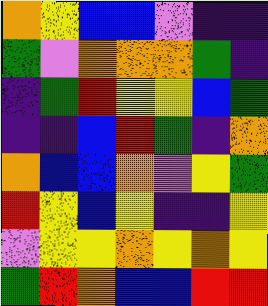[["orange", "yellow", "blue", "blue", "violet", "indigo", "indigo"], ["green", "violet", "orange", "orange", "orange", "green", "indigo"], ["indigo", "green", "red", "yellow", "yellow", "blue", "green"], ["indigo", "indigo", "blue", "red", "green", "indigo", "orange"], ["orange", "blue", "blue", "orange", "violet", "yellow", "green"], ["red", "yellow", "blue", "yellow", "indigo", "indigo", "yellow"], ["violet", "yellow", "yellow", "orange", "yellow", "orange", "yellow"], ["green", "red", "orange", "blue", "blue", "red", "red"]]